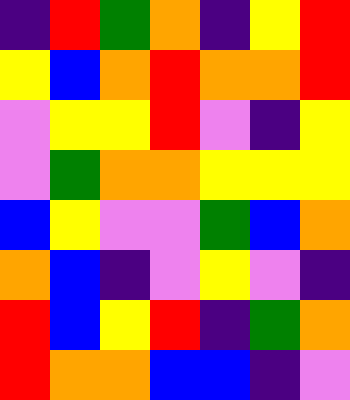[["indigo", "red", "green", "orange", "indigo", "yellow", "red"], ["yellow", "blue", "orange", "red", "orange", "orange", "red"], ["violet", "yellow", "yellow", "red", "violet", "indigo", "yellow"], ["violet", "green", "orange", "orange", "yellow", "yellow", "yellow"], ["blue", "yellow", "violet", "violet", "green", "blue", "orange"], ["orange", "blue", "indigo", "violet", "yellow", "violet", "indigo"], ["red", "blue", "yellow", "red", "indigo", "green", "orange"], ["red", "orange", "orange", "blue", "blue", "indigo", "violet"]]